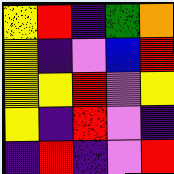[["yellow", "red", "indigo", "green", "orange"], ["yellow", "indigo", "violet", "blue", "red"], ["yellow", "yellow", "red", "violet", "yellow"], ["yellow", "indigo", "red", "violet", "indigo"], ["indigo", "red", "indigo", "violet", "red"]]